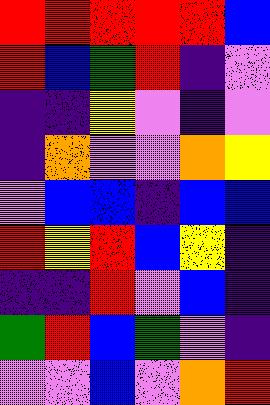[["red", "red", "red", "red", "red", "blue"], ["red", "blue", "green", "red", "indigo", "violet"], ["indigo", "indigo", "yellow", "violet", "indigo", "violet"], ["indigo", "orange", "violet", "violet", "orange", "yellow"], ["violet", "blue", "blue", "indigo", "blue", "blue"], ["red", "yellow", "red", "blue", "yellow", "indigo"], ["indigo", "indigo", "red", "violet", "blue", "indigo"], ["green", "red", "blue", "green", "violet", "indigo"], ["violet", "violet", "blue", "violet", "orange", "red"]]